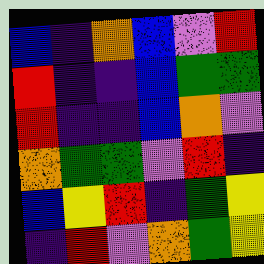[["blue", "indigo", "orange", "blue", "violet", "red"], ["red", "indigo", "indigo", "blue", "green", "green"], ["red", "indigo", "indigo", "blue", "orange", "violet"], ["orange", "green", "green", "violet", "red", "indigo"], ["blue", "yellow", "red", "indigo", "green", "yellow"], ["indigo", "red", "violet", "orange", "green", "yellow"]]